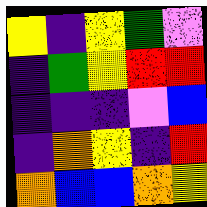[["yellow", "indigo", "yellow", "green", "violet"], ["indigo", "green", "yellow", "red", "red"], ["indigo", "indigo", "indigo", "violet", "blue"], ["indigo", "orange", "yellow", "indigo", "red"], ["orange", "blue", "blue", "orange", "yellow"]]